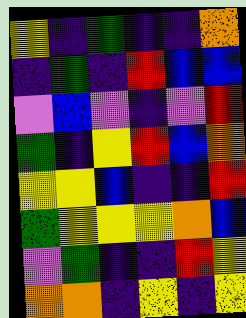[["yellow", "indigo", "green", "indigo", "indigo", "orange"], ["indigo", "green", "indigo", "red", "blue", "blue"], ["violet", "blue", "violet", "indigo", "violet", "red"], ["green", "indigo", "yellow", "red", "blue", "orange"], ["yellow", "yellow", "blue", "indigo", "indigo", "red"], ["green", "yellow", "yellow", "yellow", "orange", "blue"], ["violet", "green", "indigo", "indigo", "red", "yellow"], ["orange", "orange", "indigo", "yellow", "indigo", "yellow"]]